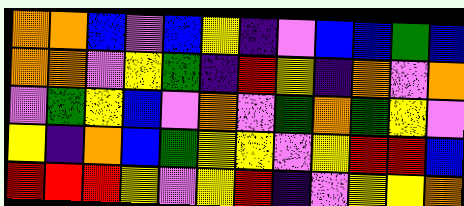[["orange", "orange", "blue", "violet", "blue", "yellow", "indigo", "violet", "blue", "blue", "green", "blue"], ["orange", "orange", "violet", "yellow", "green", "indigo", "red", "yellow", "indigo", "orange", "violet", "orange"], ["violet", "green", "yellow", "blue", "violet", "orange", "violet", "green", "orange", "green", "yellow", "violet"], ["yellow", "indigo", "orange", "blue", "green", "yellow", "yellow", "violet", "yellow", "red", "red", "blue"], ["red", "red", "red", "yellow", "violet", "yellow", "red", "indigo", "violet", "yellow", "yellow", "orange"]]